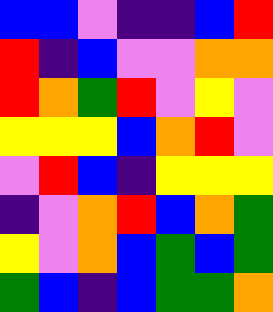[["blue", "blue", "violet", "indigo", "indigo", "blue", "red"], ["red", "indigo", "blue", "violet", "violet", "orange", "orange"], ["red", "orange", "green", "red", "violet", "yellow", "violet"], ["yellow", "yellow", "yellow", "blue", "orange", "red", "violet"], ["violet", "red", "blue", "indigo", "yellow", "yellow", "yellow"], ["indigo", "violet", "orange", "red", "blue", "orange", "green"], ["yellow", "violet", "orange", "blue", "green", "blue", "green"], ["green", "blue", "indigo", "blue", "green", "green", "orange"]]